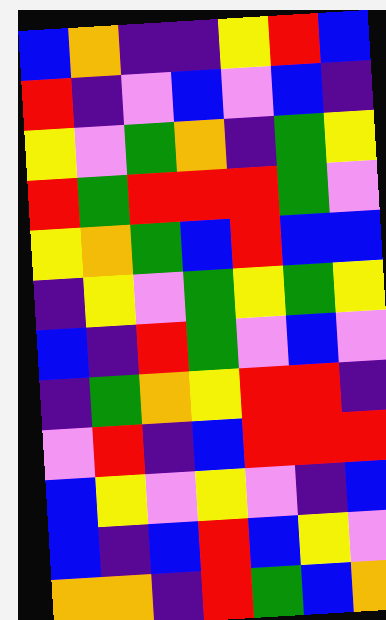[["blue", "orange", "indigo", "indigo", "yellow", "red", "blue"], ["red", "indigo", "violet", "blue", "violet", "blue", "indigo"], ["yellow", "violet", "green", "orange", "indigo", "green", "yellow"], ["red", "green", "red", "red", "red", "green", "violet"], ["yellow", "orange", "green", "blue", "red", "blue", "blue"], ["indigo", "yellow", "violet", "green", "yellow", "green", "yellow"], ["blue", "indigo", "red", "green", "violet", "blue", "violet"], ["indigo", "green", "orange", "yellow", "red", "red", "indigo"], ["violet", "red", "indigo", "blue", "red", "red", "red"], ["blue", "yellow", "violet", "yellow", "violet", "indigo", "blue"], ["blue", "indigo", "blue", "red", "blue", "yellow", "violet"], ["orange", "orange", "indigo", "red", "green", "blue", "orange"]]